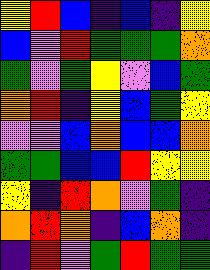[["yellow", "red", "blue", "indigo", "blue", "indigo", "yellow"], ["blue", "violet", "red", "green", "green", "green", "orange"], ["green", "violet", "green", "yellow", "violet", "blue", "green"], ["orange", "red", "indigo", "yellow", "blue", "green", "yellow"], ["violet", "violet", "blue", "orange", "blue", "blue", "orange"], ["green", "green", "blue", "blue", "red", "yellow", "yellow"], ["yellow", "indigo", "red", "orange", "violet", "green", "indigo"], ["orange", "red", "orange", "indigo", "blue", "orange", "indigo"], ["indigo", "red", "violet", "green", "red", "green", "green"]]